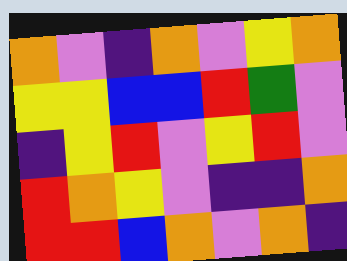[["orange", "violet", "indigo", "orange", "violet", "yellow", "orange"], ["yellow", "yellow", "blue", "blue", "red", "green", "violet"], ["indigo", "yellow", "red", "violet", "yellow", "red", "violet"], ["red", "orange", "yellow", "violet", "indigo", "indigo", "orange"], ["red", "red", "blue", "orange", "violet", "orange", "indigo"]]